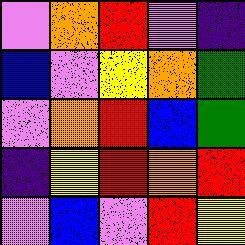[["violet", "orange", "red", "violet", "indigo"], ["blue", "violet", "yellow", "orange", "green"], ["violet", "orange", "red", "blue", "green"], ["indigo", "yellow", "red", "orange", "red"], ["violet", "blue", "violet", "red", "yellow"]]